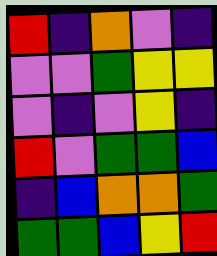[["red", "indigo", "orange", "violet", "indigo"], ["violet", "violet", "green", "yellow", "yellow"], ["violet", "indigo", "violet", "yellow", "indigo"], ["red", "violet", "green", "green", "blue"], ["indigo", "blue", "orange", "orange", "green"], ["green", "green", "blue", "yellow", "red"]]